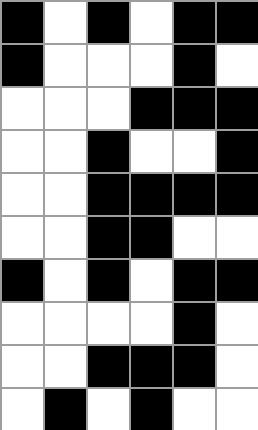[["black", "white", "black", "white", "black", "black"], ["black", "white", "white", "white", "black", "white"], ["white", "white", "white", "black", "black", "black"], ["white", "white", "black", "white", "white", "black"], ["white", "white", "black", "black", "black", "black"], ["white", "white", "black", "black", "white", "white"], ["black", "white", "black", "white", "black", "black"], ["white", "white", "white", "white", "black", "white"], ["white", "white", "black", "black", "black", "white"], ["white", "black", "white", "black", "white", "white"]]